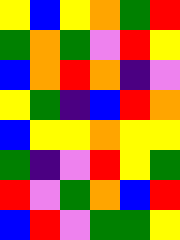[["yellow", "blue", "yellow", "orange", "green", "red"], ["green", "orange", "green", "violet", "red", "yellow"], ["blue", "orange", "red", "orange", "indigo", "violet"], ["yellow", "green", "indigo", "blue", "red", "orange"], ["blue", "yellow", "yellow", "orange", "yellow", "yellow"], ["green", "indigo", "violet", "red", "yellow", "green"], ["red", "violet", "green", "orange", "blue", "red"], ["blue", "red", "violet", "green", "green", "yellow"]]